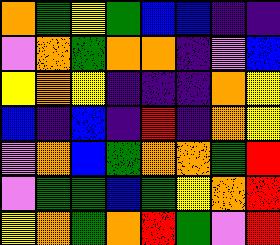[["orange", "green", "yellow", "green", "blue", "blue", "indigo", "indigo"], ["violet", "orange", "green", "orange", "orange", "indigo", "violet", "blue"], ["yellow", "orange", "yellow", "indigo", "indigo", "indigo", "orange", "yellow"], ["blue", "indigo", "blue", "indigo", "red", "indigo", "orange", "yellow"], ["violet", "orange", "blue", "green", "orange", "orange", "green", "red"], ["violet", "green", "green", "blue", "green", "yellow", "orange", "red"], ["yellow", "orange", "green", "orange", "red", "green", "violet", "red"]]